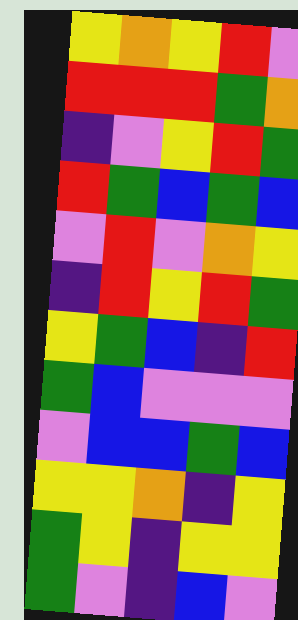[["yellow", "orange", "yellow", "red", "violet"], ["red", "red", "red", "green", "orange"], ["indigo", "violet", "yellow", "red", "green"], ["red", "green", "blue", "green", "blue"], ["violet", "red", "violet", "orange", "yellow"], ["indigo", "red", "yellow", "red", "green"], ["yellow", "green", "blue", "indigo", "red"], ["green", "blue", "violet", "violet", "violet"], ["violet", "blue", "blue", "green", "blue"], ["yellow", "yellow", "orange", "indigo", "yellow"], ["green", "yellow", "indigo", "yellow", "yellow"], ["green", "violet", "indigo", "blue", "violet"]]